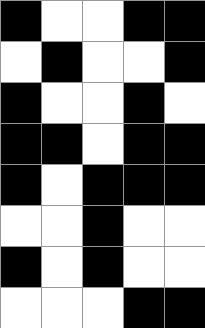[["black", "white", "white", "black", "black"], ["white", "black", "white", "white", "black"], ["black", "white", "white", "black", "white"], ["black", "black", "white", "black", "black"], ["black", "white", "black", "black", "black"], ["white", "white", "black", "white", "white"], ["black", "white", "black", "white", "white"], ["white", "white", "white", "black", "black"]]